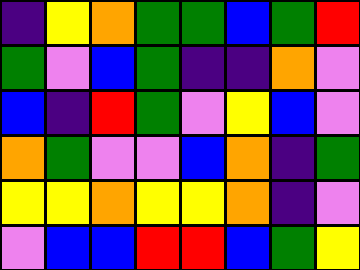[["indigo", "yellow", "orange", "green", "green", "blue", "green", "red"], ["green", "violet", "blue", "green", "indigo", "indigo", "orange", "violet"], ["blue", "indigo", "red", "green", "violet", "yellow", "blue", "violet"], ["orange", "green", "violet", "violet", "blue", "orange", "indigo", "green"], ["yellow", "yellow", "orange", "yellow", "yellow", "orange", "indigo", "violet"], ["violet", "blue", "blue", "red", "red", "blue", "green", "yellow"]]